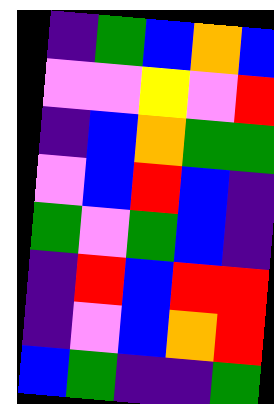[["indigo", "green", "blue", "orange", "blue"], ["violet", "violet", "yellow", "violet", "red"], ["indigo", "blue", "orange", "green", "green"], ["violet", "blue", "red", "blue", "indigo"], ["green", "violet", "green", "blue", "indigo"], ["indigo", "red", "blue", "red", "red"], ["indigo", "violet", "blue", "orange", "red"], ["blue", "green", "indigo", "indigo", "green"]]